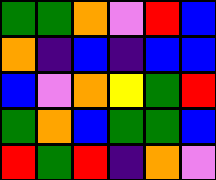[["green", "green", "orange", "violet", "red", "blue"], ["orange", "indigo", "blue", "indigo", "blue", "blue"], ["blue", "violet", "orange", "yellow", "green", "red"], ["green", "orange", "blue", "green", "green", "blue"], ["red", "green", "red", "indigo", "orange", "violet"]]